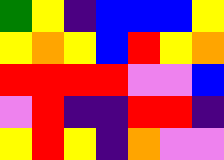[["green", "yellow", "indigo", "blue", "blue", "blue", "yellow"], ["yellow", "orange", "yellow", "blue", "red", "yellow", "orange"], ["red", "red", "red", "red", "violet", "violet", "blue"], ["violet", "red", "indigo", "indigo", "red", "red", "indigo"], ["yellow", "red", "yellow", "indigo", "orange", "violet", "violet"]]